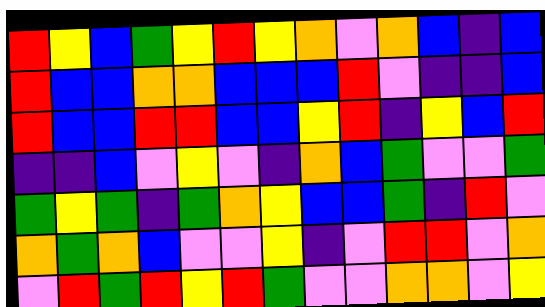[["red", "yellow", "blue", "green", "yellow", "red", "yellow", "orange", "violet", "orange", "blue", "indigo", "blue"], ["red", "blue", "blue", "orange", "orange", "blue", "blue", "blue", "red", "violet", "indigo", "indigo", "blue"], ["red", "blue", "blue", "red", "red", "blue", "blue", "yellow", "red", "indigo", "yellow", "blue", "red"], ["indigo", "indigo", "blue", "violet", "yellow", "violet", "indigo", "orange", "blue", "green", "violet", "violet", "green"], ["green", "yellow", "green", "indigo", "green", "orange", "yellow", "blue", "blue", "green", "indigo", "red", "violet"], ["orange", "green", "orange", "blue", "violet", "violet", "yellow", "indigo", "violet", "red", "red", "violet", "orange"], ["violet", "red", "green", "red", "yellow", "red", "green", "violet", "violet", "orange", "orange", "violet", "yellow"]]